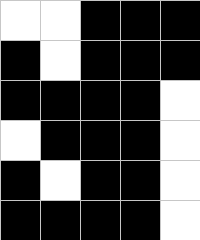[["white", "white", "black", "black", "black"], ["black", "white", "black", "black", "black"], ["black", "black", "black", "black", "white"], ["white", "black", "black", "black", "white"], ["black", "white", "black", "black", "white"], ["black", "black", "black", "black", "white"]]